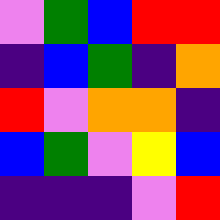[["violet", "green", "blue", "red", "red"], ["indigo", "blue", "green", "indigo", "orange"], ["red", "violet", "orange", "orange", "indigo"], ["blue", "green", "violet", "yellow", "blue"], ["indigo", "indigo", "indigo", "violet", "red"]]